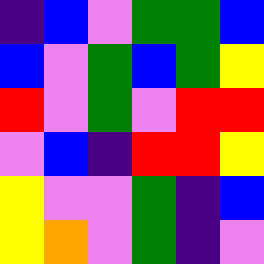[["indigo", "blue", "violet", "green", "green", "blue"], ["blue", "violet", "green", "blue", "green", "yellow"], ["red", "violet", "green", "violet", "red", "red"], ["violet", "blue", "indigo", "red", "red", "yellow"], ["yellow", "violet", "violet", "green", "indigo", "blue"], ["yellow", "orange", "violet", "green", "indigo", "violet"]]